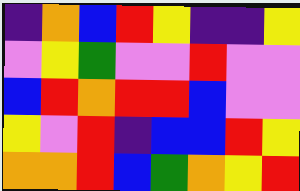[["indigo", "orange", "blue", "red", "yellow", "indigo", "indigo", "yellow"], ["violet", "yellow", "green", "violet", "violet", "red", "violet", "violet"], ["blue", "red", "orange", "red", "red", "blue", "violet", "violet"], ["yellow", "violet", "red", "indigo", "blue", "blue", "red", "yellow"], ["orange", "orange", "red", "blue", "green", "orange", "yellow", "red"]]